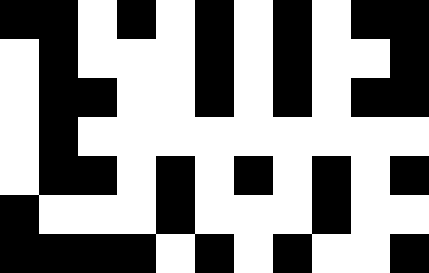[["black", "black", "white", "black", "white", "black", "white", "black", "white", "black", "black"], ["white", "black", "white", "white", "white", "black", "white", "black", "white", "white", "black"], ["white", "black", "black", "white", "white", "black", "white", "black", "white", "black", "black"], ["white", "black", "white", "white", "white", "white", "white", "white", "white", "white", "white"], ["white", "black", "black", "white", "black", "white", "black", "white", "black", "white", "black"], ["black", "white", "white", "white", "black", "white", "white", "white", "black", "white", "white"], ["black", "black", "black", "black", "white", "black", "white", "black", "white", "white", "black"]]